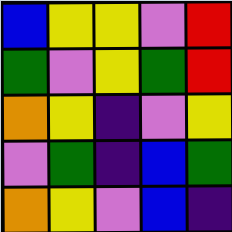[["blue", "yellow", "yellow", "violet", "red"], ["green", "violet", "yellow", "green", "red"], ["orange", "yellow", "indigo", "violet", "yellow"], ["violet", "green", "indigo", "blue", "green"], ["orange", "yellow", "violet", "blue", "indigo"]]